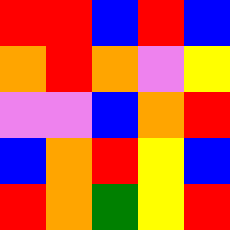[["red", "red", "blue", "red", "blue"], ["orange", "red", "orange", "violet", "yellow"], ["violet", "violet", "blue", "orange", "red"], ["blue", "orange", "red", "yellow", "blue"], ["red", "orange", "green", "yellow", "red"]]